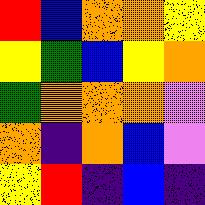[["red", "blue", "orange", "orange", "yellow"], ["yellow", "green", "blue", "yellow", "orange"], ["green", "orange", "orange", "orange", "violet"], ["orange", "indigo", "orange", "blue", "violet"], ["yellow", "red", "indigo", "blue", "indigo"]]